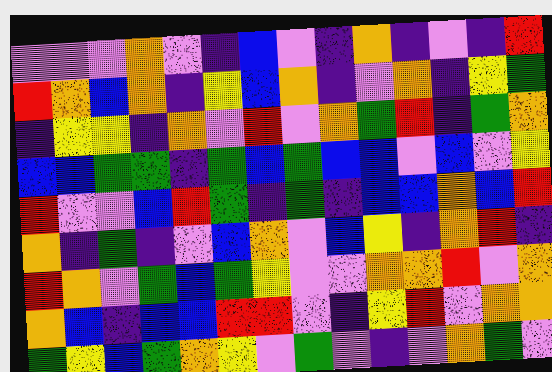[["violet", "violet", "violet", "orange", "violet", "indigo", "blue", "violet", "indigo", "orange", "indigo", "violet", "indigo", "red"], ["red", "orange", "blue", "orange", "indigo", "yellow", "blue", "orange", "indigo", "violet", "orange", "indigo", "yellow", "green"], ["indigo", "yellow", "yellow", "indigo", "orange", "violet", "red", "violet", "orange", "green", "red", "indigo", "green", "orange"], ["blue", "blue", "green", "green", "indigo", "green", "blue", "green", "blue", "blue", "violet", "blue", "violet", "yellow"], ["red", "violet", "violet", "blue", "red", "green", "indigo", "green", "indigo", "blue", "blue", "orange", "blue", "red"], ["orange", "indigo", "green", "indigo", "violet", "blue", "orange", "violet", "blue", "yellow", "indigo", "orange", "red", "indigo"], ["red", "orange", "violet", "green", "blue", "green", "yellow", "violet", "violet", "orange", "orange", "red", "violet", "orange"], ["orange", "blue", "indigo", "blue", "blue", "red", "red", "violet", "indigo", "yellow", "red", "violet", "orange", "orange"], ["green", "yellow", "blue", "green", "orange", "yellow", "violet", "green", "violet", "indigo", "violet", "orange", "green", "violet"]]